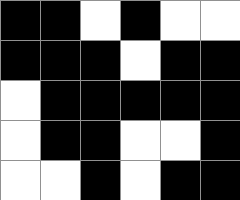[["black", "black", "white", "black", "white", "white"], ["black", "black", "black", "white", "black", "black"], ["white", "black", "black", "black", "black", "black"], ["white", "black", "black", "white", "white", "black"], ["white", "white", "black", "white", "black", "black"]]